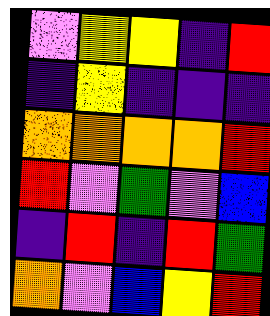[["violet", "yellow", "yellow", "indigo", "red"], ["indigo", "yellow", "indigo", "indigo", "indigo"], ["orange", "orange", "orange", "orange", "red"], ["red", "violet", "green", "violet", "blue"], ["indigo", "red", "indigo", "red", "green"], ["orange", "violet", "blue", "yellow", "red"]]